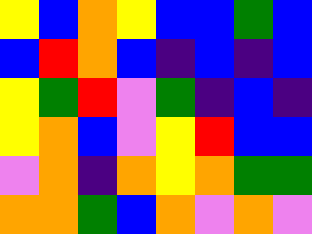[["yellow", "blue", "orange", "yellow", "blue", "blue", "green", "blue"], ["blue", "red", "orange", "blue", "indigo", "blue", "indigo", "blue"], ["yellow", "green", "red", "violet", "green", "indigo", "blue", "indigo"], ["yellow", "orange", "blue", "violet", "yellow", "red", "blue", "blue"], ["violet", "orange", "indigo", "orange", "yellow", "orange", "green", "green"], ["orange", "orange", "green", "blue", "orange", "violet", "orange", "violet"]]